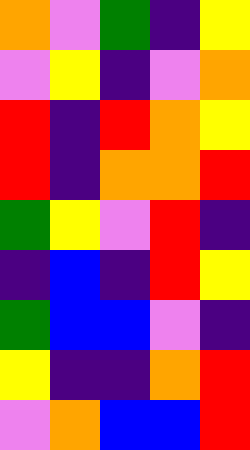[["orange", "violet", "green", "indigo", "yellow"], ["violet", "yellow", "indigo", "violet", "orange"], ["red", "indigo", "red", "orange", "yellow"], ["red", "indigo", "orange", "orange", "red"], ["green", "yellow", "violet", "red", "indigo"], ["indigo", "blue", "indigo", "red", "yellow"], ["green", "blue", "blue", "violet", "indigo"], ["yellow", "indigo", "indigo", "orange", "red"], ["violet", "orange", "blue", "blue", "red"]]